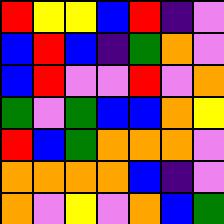[["red", "yellow", "yellow", "blue", "red", "indigo", "violet"], ["blue", "red", "blue", "indigo", "green", "orange", "violet"], ["blue", "red", "violet", "violet", "red", "violet", "orange"], ["green", "violet", "green", "blue", "blue", "orange", "yellow"], ["red", "blue", "green", "orange", "orange", "orange", "violet"], ["orange", "orange", "orange", "orange", "blue", "indigo", "violet"], ["orange", "violet", "yellow", "violet", "orange", "blue", "green"]]